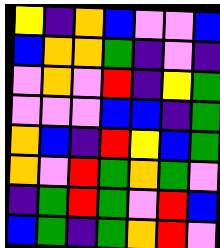[["yellow", "indigo", "orange", "blue", "violet", "violet", "blue"], ["blue", "orange", "orange", "green", "indigo", "violet", "indigo"], ["violet", "orange", "violet", "red", "indigo", "yellow", "green"], ["violet", "violet", "violet", "blue", "blue", "indigo", "green"], ["orange", "blue", "indigo", "red", "yellow", "blue", "green"], ["orange", "violet", "red", "green", "orange", "green", "violet"], ["indigo", "green", "red", "green", "violet", "red", "blue"], ["blue", "green", "indigo", "green", "orange", "red", "violet"]]